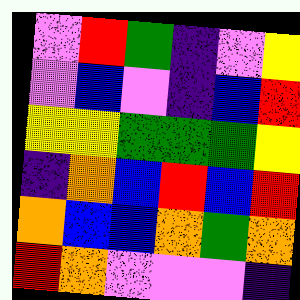[["violet", "red", "green", "indigo", "violet", "yellow"], ["violet", "blue", "violet", "indigo", "blue", "red"], ["yellow", "yellow", "green", "green", "green", "yellow"], ["indigo", "orange", "blue", "red", "blue", "red"], ["orange", "blue", "blue", "orange", "green", "orange"], ["red", "orange", "violet", "violet", "violet", "indigo"]]